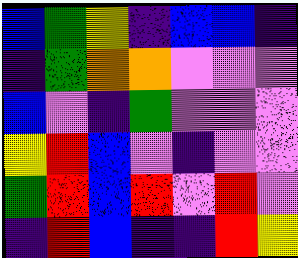[["blue", "green", "yellow", "indigo", "blue", "blue", "indigo"], ["indigo", "green", "orange", "orange", "violet", "violet", "violet"], ["blue", "violet", "indigo", "green", "violet", "violet", "violet"], ["yellow", "red", "blue", "violet", "indigo", "violet", "violet"], ["green", "red", "blue", "red", "violet", "red", "violet"], ["indigo", "red", "blue", "indigo", "indigo", "red", "yellow"]]